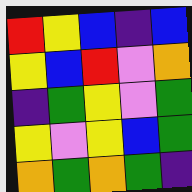[["red", "yellow", "blue", "indigo", "blue"], ["yellow", "blue", "red", "violet", "orange"], ["indigo", "green", "yellow", "violet", "green"], ["yellow", "violet", "yellow", "blue", "green"], ["orange", "green", "orange", "green", "indigo"]]